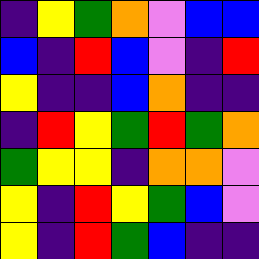[["indigo", "yellow", "green", "orange", "violet", "blue", "blue"], ["blue", "indigo", "red", "blue", "violet", "indigo", "red"], ["yellow", "indigo", "indigo", "blue", "orange", "indigo", "indigo"], ["indigo", "red", "yellow", "green", "red", "green", "orange"], ["green", "yellow", "yellow", "indigo", "orange", "orange", "violet"], ["yellow", "indigo", "red", "yellow", "green", "blue", "violet"], ["yellow", "indigo", "red", "green", "blue", "indigo", "indigo"]]